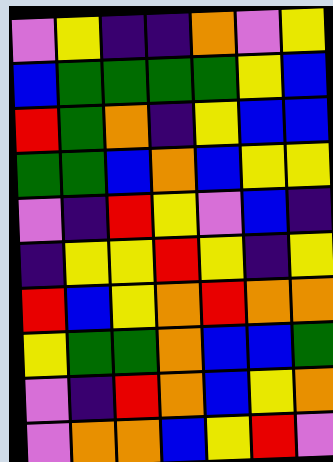[["violet", "yellow", "indigo", "indigo", "orange", "violet", "yellow"], ["blue", "green", "green", "green", "green", "yellow", "blue"], ["red", "green", "orange", "indigo", "yellow", "blue", "blue"], ["green", "green", "blue", "orange", "blue", "yellow", "yellow"], ["violet", "indigo", "red", "yellow", "violet", "blue", "indigo"], ["indigo", "yellow", "yellow", "red", "yellow", "indigo", "yellow"], ["red", "blue", "yellow", "orange", "red", "orange", "orange"], ["yellow", "green", "green", "orange", "blue", "blue", "green"], ["violet", "indigo", "red", "orange", "blue", "yellow", "orange"], ["violet", "orange", "orange", "blue", "yellow", "red", "violet"]]